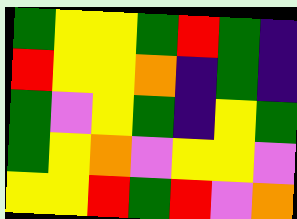[["green", "yellow", "yellow", "green", "red", "green", "indigo"], ["red", "yellow", "yellow", "orange", "indigo", "green", "indigo"], ["green", "violet", "yellow", "green", "indigo", "yellow", "green"], ["green", "yellow", "orange", "violet", "yellow", "yellow", "violet"], ["yellow", "yellow", "red", "green", "red", "violet", "orange"]]